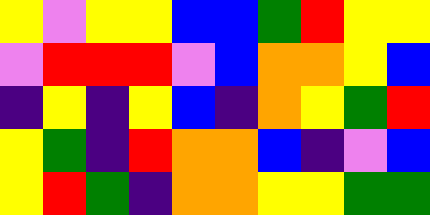[["yellow", "violet", "yellow", "yellow", "blue", "blue", "green", "red", "yellow", "yellow"], ["violet", "red", "red", "red", "violet", "blue", "orange", "orange", "yellow", "blue"], ["indigo", "yellow", "indigo", "yellow", "blue", "indigo", "orange", "yellow", "green", "red"], ["yellow", "green", "indigo", "red", "orange", "orange", "blue", "indigo", "violet", "blue"], ["yellow", "red", "green", "indigo", "orange", "orange", "yellow", "yellow", "green", "green"]]